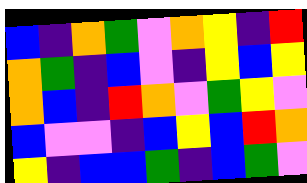[["blue", "indigo", "orange", "green", "violet", "orange", "yellow", "indigo", "red"], ["orange", "green", "indigo", "blue", "violet", "indigo", "yellow", "blue", "yellow"], ["orange", "blue", "indigo", "red", "orange", "violet", "green", "yellow", "violet"], ["blue", "violet", "violet", "indigo", "blue", "yellow", "blue", "red", "orange"], ["yellow", "indigo", "blue", "blue", "green", "indigo", "blue", "green", "violet"]]